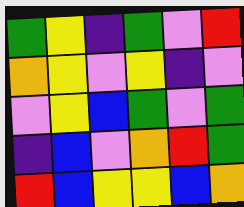[["green", "yellow", "indigo", "green", "violet", "red"], ["orange", "yellow", "violet", "yellow", "indigo", "violet"], ["violet", "yellow", "blue", "green", "violet", "green"], ["indigo", "blue", "violet", "orange", "red", "green"], ["red", "blue", "yellow", "yellow", "blue", "orange"]]